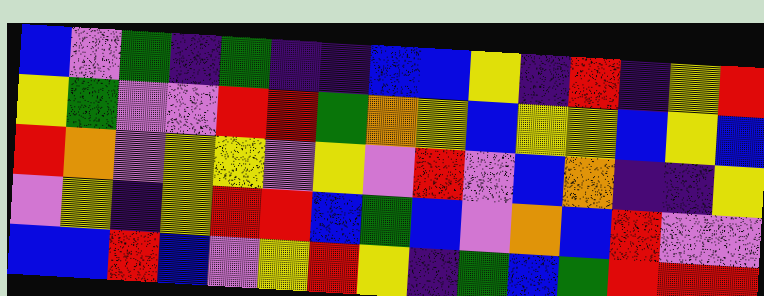[["blue", "violet", "green", "indigo", "green", "indigo", "indigo", "blue", "blue", "yellow", "indigo", "red", "indigo", "yellow", "red"], ["yellow", "green", "violet", "violet", "red", "red", "green", "orange", "yellow", "blue", "yellow", "yellow", "blue", "yellow", "blue"], ["red", "orange", "violet", "yellow", "yellow", "violet", "yellow", "violet", "red", "violet", "blue", "orange", "indigo", "indigo", "yellow"], ["violet", "yellow", "indigo", "yellow", "red", "red", "blue", "green", "blue", "violet", "orange", "blue", "red", "violet", "violet"], ["blue", "blue", "red", "blue", "violet", "yellow", "red", "yellow", "indigo", "green", "blue", "green", "red", "red", "red"]]